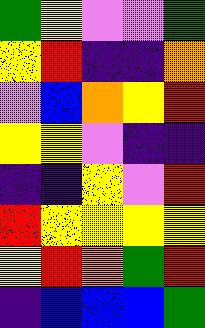[["green", "yellow", "violet", "violet", "green"], ["yellow", "red", "indigo", "indigo", "orange"], ["violet", "blue", "orange", "yellow", "red"], ["yellow", "yellow", "violet", "indigo", "indigo"], ["indigo", "indigo", "yellow", "violet", "red"], ["red", "yellow", "yellow", "yellow", "yellow"], ["yellow", "red", "orange", "green", "red"], ["indigo", "blue", "blue", "blue", "green"]]